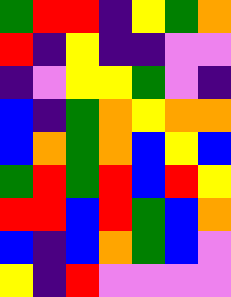[["green", "red", "red", "indigo", "yellow", "green", "orange"], ["red", "indigo", "yellow", "indigo", "indigo", "violet", "violet"], ["indigo", "violet", "yellow", "yellow", "green", "violet", "indigo"], ["blue", "indigo", "green", "orange", "yellow", "orange", "orange"], ["blue", "orange", "green", "orange", "blue", "yellow", "blue"], ["green", "red", "green", "red", "blue", "red", "yellow"], ["red", "red", "blue", "red", "green", "blue", "orange"], ["blue", "indigo", "blue", "orange", "green", "blue", "violet"], ["yellow", "indigo", "red", "violet", "violet", "violet", "violet"]]